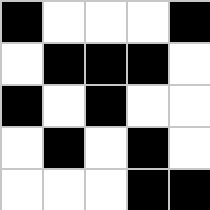[["black", "white", "white", "white", "black"], ["white", "black", "black", "black", "white"], ["black", "white", "black", "white", "white"], ["white", "black", "white", "black", "white"], ["white", "white", "white", "black", "black"]]